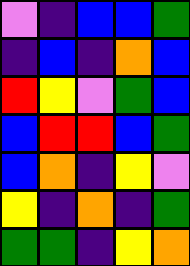[["violet", "indigo", "blue", "blue", "green"], ["indigo", "blue", "indigo", "orange", "blue"], ["red", "yellow", "violet", "green", "blue"], ["blue", "red", "red", "blue", "green"], ["blue", "orange", "indigo", "yellow", "violet"], ["yellow", "indigo", "orange", "indigo", "green"], ["green", "green", "indigo", "yellow", "orange"]]